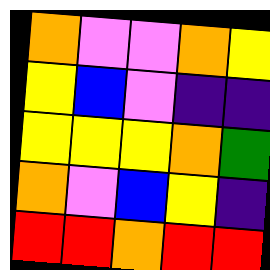[["orange", "violet", "violet", "orange", "yellow"], ["yellow", "blue", "violet", "indigo", "indigo"], ["yellow", "yellow", "yellow", "orange", "green"], ["orange", "violet", "blue", "yellow", "indigo"], ["red", "red", "orange", "red", "red"]]